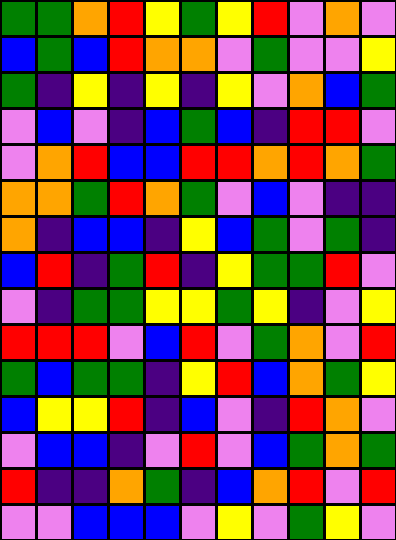[["green", "green", "orange", "red", "yellow", "green", "yellow", "red", "violet", "orange", "violet"], ["blue", "green", "blue", "red", "orange", "orange", "violet", "green", "violet", "violet", "yellow"], ["green", "indigo", "yellow", "indigo", "yellow", "indigo", "yellow", "violet", "orange", "blue", "green"], ["violet", "blue", "violet", "indigo", "blue", "green", "blue", "indigo", "red", "red", "violet"], ["violet", "orange", "red", "blue", "blue", "red", "red", "orange", "red", "orange", "green"], ["orange", "orange", "green", "red", "orange", "green", "violet", "blue", "violet", "indigo", "indigo"], ["orange", "indigo", "blue", "blue", "indigo", "yellow", "blue", "green", "violet", "green", "indigo"], ["blue", "red", "indigo", "green", "red", "indigo", "yellow", "green", "green", "red", "violet"], ["violet", "indigo", "green", "green", "yellow", "yellow", "green", "yellow", "indigo", "violet", "yellow"], ["red", "red", "red", "violet", "blue", "red", "violet", "green", "orange", "violet", "red"], ["green", "blue", "green", "green", "indigo", "yellow", "red", "blue", "orange", "green", "yellow"], ["blue", "yellow", "yellow", "red", "indigo", "blue", "violet", "indigo", "red", "orange", "violet"], ["violet", "blue", "blue", "indigo", "violet", "red", "violet", "blue", "green", "orange", "green"], ["red", "indigo", "indigo", "orange", "green", "indigo", "blue", "orange", "red", "violet", "red"], ["violet", "violet", "blue", "blue", "blue", "violet", "yellow", "violet", "green", "yellow", "violet"]]